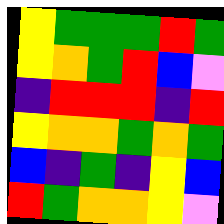[["yellow", "green", "green", "green", "red", "green"], ["yellow", "orange", "green", "red", "blue", "violet"], ["indigo", "red", "red", "red", "indigo", "red"], ["yellow", "orange", "orange", "green", "orange", "green"], ["blue", "indigo", "green", "indigo", "yellow", "blue"], ["red", "green", "orange", "orange", "yellow", "violet"]]